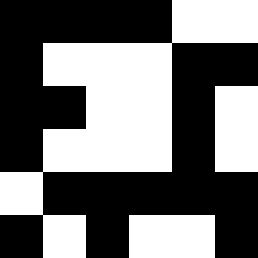[["black", "black", "black", "black", "white", "white"], ["black", "white", "white", "white", "black", "black"], ["black", "black", "white", "white", "black", "white"], ["black", "white", "white", "white", "black", "white"], ["white", "black", "black", "black", "black", "black"], ["black", "white", "black", "white", "white", "black"]]